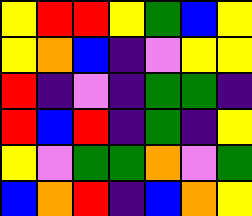[["yellow", "red", "red", "yellow", "green", "blue", "yellow"], ["yellow", "orange", "blue", "indigo", "violet", "yellow", "yellow"], ["red", "indigo", "violet", "indigo", "green", "green", "indigo"], ["red", "blue", "red", "indigo", "green", "indigo", "yellow"], ["yellow", "violet", "green", "green", "orange", "violet", "green"], ["blue", "orange", "red", "indigo", "blue", "orange", "yellow"]]